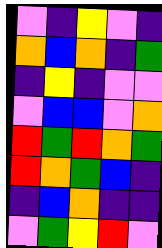[["violet", "indigo", "yellow", "violet", "indigo"], ["orange", "blue", "orange", "indigo", "green"], ["indigo", "yellow", "indigo", "violet", "violet"], ["violet", "blue", "blue", "violet", "orange"], ["red", "green", "red", "orange", "green"], ["red", "orange", "green", "blue", "indigo"], ["indigo", "blue", "orange", "indigo", "indigo"], ["violet", "green", "yellow", "red", "violet"]]